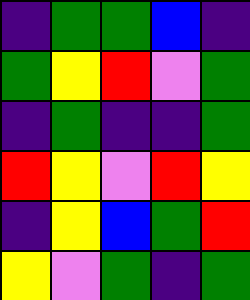[["indigo", "green", "green", "blue", "indigo"], ["green", "yellow", "red", "violet", "green"], ["indigo", "green", "indigo", "indigo", "green"], ["red", "yellow", "violet", "red", "yellow"], ["indigo", "yellow", "blue", "green", "red"], ["yellow", "violet", "green", "indigo", "green"]]